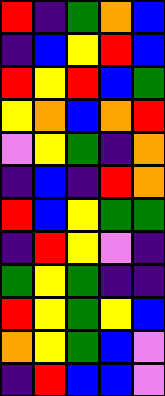[["red", "indigo", "green", "orange", "blue"], ["indigo", "blue", "yellow", "red", "blue"], ["red", "yellow", "red", "blue", "green"], ["yellow", "orange", "blue", "orange", "red"], ["violet", "yellow", "green", "indigo", "orange"], ["indigo", "blue", "indigo", "red", "orange"], ["red", "blue", "yellow", "green", "green"], ["indigo", "red", "yellow", "violet", "indigo"], ["green", "yellow", "green", "indigo", "indigo"], ["red", "yellow", "green", "yellow", "blue"], ["orange", "yellow", "green", "blue", "violet"], ["indigo", "red", "blue", "blue", "violet"]]